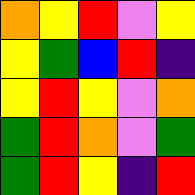[["orange", "yellow", "red", "violet", "yellow"], ["yellow", "green", "blue", "red", "indigo"], ["yellow", "red", "yellow", "violet", "orange"], ["green", "red", "orange", "violet", "green"], ["green", "red", "yellow", "indigo", "red"]]